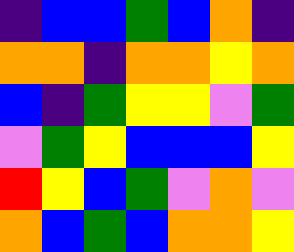[["indigo", "blue", "blue", "green", "blue", "orange", "indigo"], ["orange", "orange", "indigo", "orange", "orange", "yellow", "orange"], ["blue", "indigo", "green", "yellow", "yellow", "violet", "green"], ["violet", "green", "yellow", "blue", "blue", "blue", "yellow"], ["red", "yellow", "blue", "green", "violet", "orange", "violet"], ["orange", "blue", "green", "blue", "orange", "orange", "yellow"]]